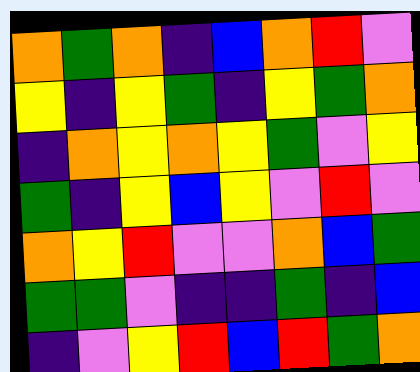[["orange", "green", "orange", "indigo", "blue", "orange", "red", "violet"], ["yellow", "indigo", "yellow", "green", "indigo", "yellow", "green", "orange"], ["indigo", "orange", "yellow", "orange", "yellow", "green", "violet", "yellow"], ["green", "indigo", "yellow", "blue", "yellow", "violet", "red", "violet"], ["orange", "yellow", "red", "violet", "violet", "orange", "blue", "green"], ["green", "green", "violet", "indigo", "indigo", "green", "indigo", "blue"], ["indigo", "violet", "yellow", "red", "blue", "red", "green", "orange"]]